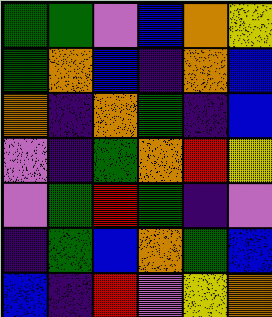[["green", "green", "violet", "blue", "orange", "yellow"], ["green", "orange", "blue", "indigo", "orange", "blue"], ["orange", "indigo", "orange", "green", "indigo", "blue"], ["violet", "indigo", "green", "orange", "red", "yellow"], ["violet", "green", "red", "green", "indigo", "violet"], ["indigo", "green", "blue", "orange", "green", "blue"], ["blue", "indigo", "red", "violet", "yellow", "orange"]]